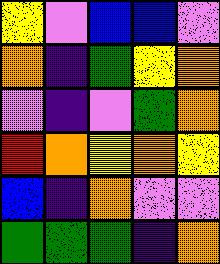[["yellow", "violet", "blue", "blue", "violet"], ["orange", "indigo", "green", "yellow", "orange"], ["violet", "indigo", "violet", "green", "orange"], ["red", "orange", "yellow", "orange", "yellow"], ["blue", "indigo", "orange", "violet", "violet"], ["green", "green", "green", "indigo", "orange"]]